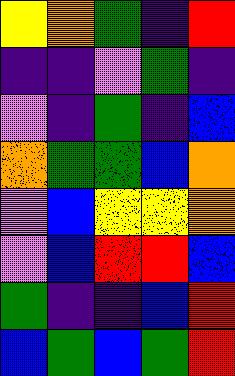[["yellow", "orange", "green", "indigo", "red"], ["indigo", "indigo", "violet", "green", "indigo"], ["violet", "indigo", "green", "indigo", "blue"], ["orange", "green", "green", "blue", "orange"], ["violet", "blue", "yellow", "yellow", "orange"], ["violet", "blue", "red", "red", "blue"], ["green", "indigo", "indigo", "blue", "red"], ["blue", "green", "blue", "green", "red"]]